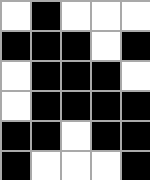[["white", "black", "white", "white", "white"], ["black", "black", "black", "white", "black"], ["white", "black", "black", "black", "white"], ["white", "black", "black", "black", "black"], ["black", "black", "white", "black", "black"], ["black", "white", "white", "white", "black"]]